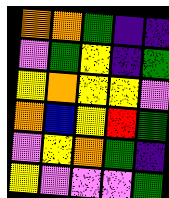[["orange", "orange", "green", "indigo", "indigo"], ["violet", "green", "yellow", "indigo", "green"], ["yellow", "orange", "yellow", "yellow", "violet"], ["orange", "blue", "yellow", "red", "green"], ["violet", "yellow", "orange", "green", "indigo"], ["yellow", "violet", "violet", "violet", "green"]]